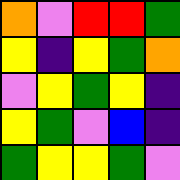[["orange", "violet", "red", "red", "green"], ["yellow", "indigo", "yellow", "green", "orange"], ["violet", "yellow", "green", "yellow", "indigo"], ["yellow", "green", "violet", "blue", "indigo"], ["green", "yellow", "yellow", "green", "violet"]]